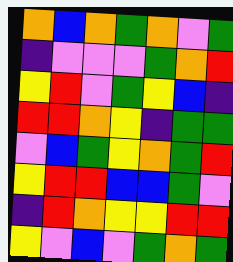[["orange", "blue", "orange", "green", "orange", "violet", "green"], ["indigo", "violet", "violet", "violet", "green", "orange", "red"], ["yellow", "red", "violet", "green", "yellow", "blue", "indigo"], ["red", "red", "orange", "yellow", "indigo", "green", "green"], ["violet", "blue", "green", "yellow", "orange", "green", "red"], ["yellow", "red", "red", "blue", "blue", "green", "violet"], ["indigo", "red", "orange", "yellow", "yellow", "red", "red"], ["yellow", "violet", "blue", "violet", "green", "orange", "green"]]